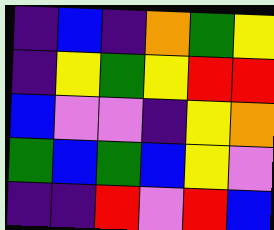[["indigo", "blue", "indigo", "orange", "green", "yellow"], ["indigo", "yellow", "green", "yellow", "red", "red"], ["blue", "violet", "violet", "indigo", "yellow", "orange"], ["green", "blue", "green", "blue", "yellow", "violet"], ["indigo", "indigo", "red", "violet", "red", "blue"]]